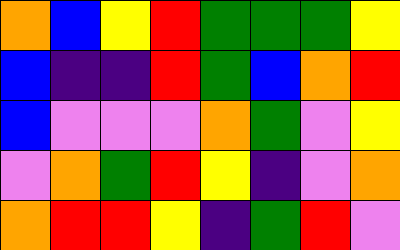[["orange", "blue", "yellow", "red", "green", "green", "green", "yellow"], ["blue", "indigo", "indigo", "red", "green", "blue", "orange", "red"], ["blue", "violet", "violet", "violet", "orange", "green", "violet", "yellow"], ["violet", "orange", "green", "red", "yellow", "indigo", "violet", "orange"], ["orange", "red", "red", "yellow", "indigo", "green", "red", "violet"]]